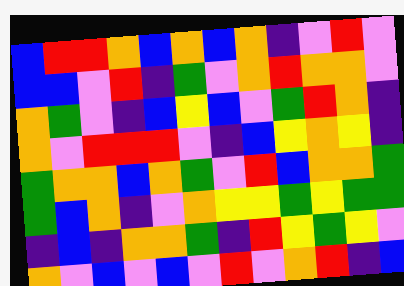[["blue", "red", "red", "orange", "blue", "orange", "blue", "orange", "indigo", "violet", "red", "violet"], ["blue", "blue", "violet", "red", "indigo", "green", "violet", "orange", "red", "orange", "orange", "violet"], ["orange", "green", "violet", "indigo", "blue", "yellow", "blue", "violet", "green", "red", "orange", "indigo"], ["orange", "violet", "red", "red", "red", "violet", "indigo", "blue", "yellow", "orange", "yellow", "indigo"], ["green", "orange", "orange", "blue", "orange", "green", "violet", "red", "blue", "orange", "orange", "green"], ["green", "blue", "orange", "indigo", "violet", "orange", "yellow", "yellow", "green", "yellow", "green", "green"], ["indigo", "blue", "indigo", "orange", "orange", "green", "indigo", "red", "yellow", "green", "yellow", "violet"], ["orange", "violet", "blue", "violet", "blue", "violet", "red", "violet", "orange", "red", "indigo", "blue"]]